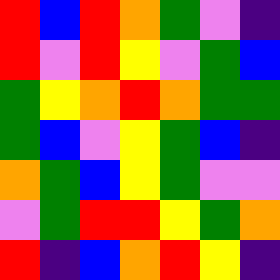[["red", "blue", "red", "orange", "green", "violet", "indigo"], ["red", "violet", "red", "yellow", "violet", "green", "blue"], ["green", "yellow", "orange", "red", "orange", "green", "green"], ["green", "blue", "violet", "yellow", "green", "blue", "indigo"], ["orange", "green", "blue", "yellow", "green", "violet", "violet"], ["violet", "green", "red", "red", "yellow", "green", "orange"], ["red", "indigo", "blue", "orange", "red", "yellow", "indigo"]]